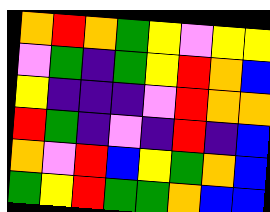[["orange", "red", "orange", "green", "yellow", "violet", "yellow", "yellow"], ["violet", "green", "indigo", "green", "yellow", "red", "orange", "blue"], ["yellow", "indigo", "indigo", "indigo", "violet", "red", "orange", "orange"], ["red", "green", "indigo", "violet", "indigo", "red", "indigo", "blue"], ["orange", "violet", "red", "blue", "yellow", "green", "orange", "blue"], ["green", "yellow", "red", "green", "green", "orange", "blue", "blue"]]